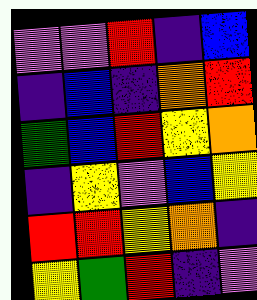[["violet", "violet", "red", "indigo", "blue"], ["indigo", "blue", "indigo", "orange", "red"], ["green", "blue", "red", "yellow", "orange"], ["indigo", "yellow", "violet", "blue", "yellow"], ["red", "red", "yellow", "orange", "indigo"], ["yellow", "green", "red", "indigo", "violet"]]